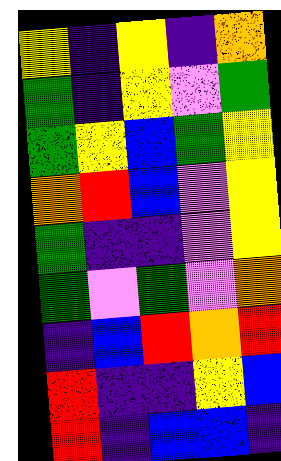[["yellow", "indigo", "yellow", "indigo", "orange"], ["green", "indigo", "yellow", "violet", "green"], ["green", "yellow", "blue", "green", "yellow"], ["orange", "red", "blue", "violet", "yellow"], ["green", "indigo", "indigo", "violet", "yellow"], ["green", "violet", "green", "violet", "orange"], ["indigo", "blue", "red", "orange", "red"], ["red", "indigo", "indigo", "yellow", "blue"], ["red", "indigo", "blue", "blue", "indigo"]]